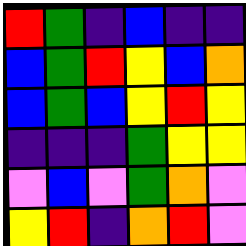[["red", "green", "indigo", "blue", "indigo", "indigo"], ["blue", "green", "red", "yellow", "blue", "orange"], ["blue", "green", "blue", "yellow", "red", "yellow"], ["indigo", "indigo", "indigo", "green", "yellow", "yellow"], ["violet", "blue", "violet", "green", "orange", "violet"], ["yellow", "red", "indigo", "orange", "red", "violet"]]